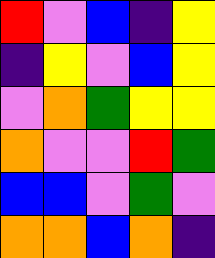[["red", "violet", "blue", "indigo", "yellow"], ["indigo", "yellow", "violet", "blue", "yellow"], ["violet", "orange", "green", "yellow", "yellow"], ["orange", "violet", "violet", "red", "green"], ["blue", "blue", "violet", "green", "violet"], ["orange", "orange", "blue", "orange", "indigo"]]